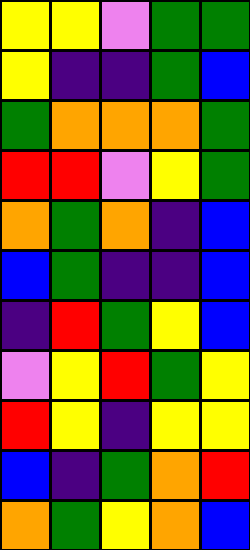[["yellow", "yellow", "violet", "green", "green"], ["yellow", "indigo", "indigo", "green", "blue"], ["green", "orange", "orange", "orange", "green"], ["red", "red", "violet", "yellow", "green"], ["orange", "green", "orange", "indigo", "blue"], ["blue", "green", "indigo", "indigo", "blue"], ["indigo", "red", "green", "yellow", "blue"], ["violet", "yellow", "red", "green", "yellow"], ["red", "yellow", "indigo", "yellow", "yellow"], ["blue", "indigo", "green", "orange", "red"], ["orange", "green", "yellow", "orange", "blue"]]